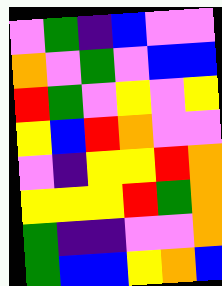[["violet", "green", "indigo", "blue", "violet", "violet"], ["orange", "violet", "green", "violet", "blue", "blue"], ["red", "green", "violet", "yellow", "violet", "yellow"], ["yellow", "blue", "red", "orange", "violet", "violet"], ["violet", "indigo", "yellow", "yellow", "red", "orange"], ["yellow", "yellow", "yellow", "red", "green", "orange"], ["green", "indigo", "indigo", "violet", "violet", "orange"], ["green", "blue", "blue", "yellow", "orange", "blue"]]